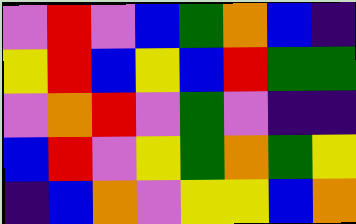[["violet", "red", "violet", "blue", "green", "orange", "blue", "indigo"], ["yellow", "red", "blue", "yellow", "blue", "red", "green", "green"], ["violet", "orange", "red", "violet", "green", "violet", "indigo", "indigo"], ["blue", "red", "violet", "yellow", "green", "orange", "green", "yellow"], ["indigo", "blue", "orange", "violet", "yellow", "yellow", "blue", "orange"]]